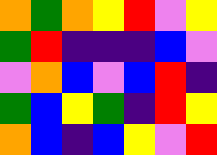[["orange", "green", "orange", "yellow", "red", "violet", "yellow"], ["green", "red", "indigo", "indigo", "indigo", "blue", "violet"], ["violet", "orange", "blue", "violet", "blue", "red", "indigo"], ["green", "blue", "yellow", "green", "indigo", "red", "yellow"], ["orange", "blue", "indigo", "blue", "yellow", "violet", "red"]]